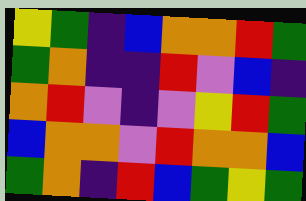[["yellow", "green", "indigo", "blue", "orange", "orange", "red", "green"], ["green", "orange", "indigo", "indigo", "red", "violet", "blue", "indigo"], ["orange", "red", "violet", "indigo", "violet", "yellow", "red", "green"], ["blue", "orange", "orange", "violet", "red", "orange", "orange", "blue"], ["green", "orange", "indigo", "red", "blue", "green", "yellow", "green"]]